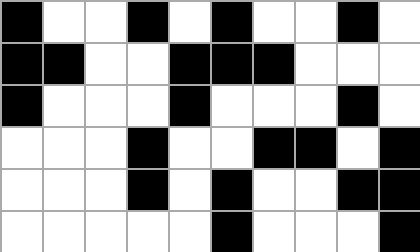[["black", "white", "white", "black", "white", "black", "white", "white", "black", "white"], ["black", "black", "white", "white", "black", "black", "black", "white", "white", "white"], ["black", "white", "white", "white", "black", "white", "white", "white", "black", "white"], ["white", "white", "white", "black", "white", "white", "black", "black", "white", "black"], ["white", "white", "white", "black", "white", "black", "white", "white", "black", "black"], ["white", "white", "white", "white", "white", "black", "white", "white", "white", "black"]]